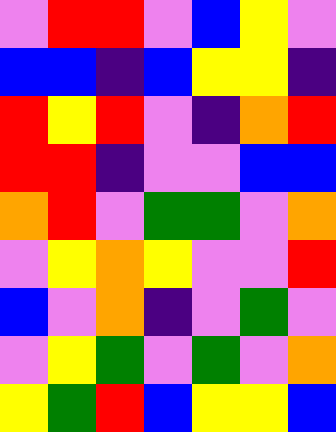[["violet", "red", "red", "violet", "blue", "yellow", "violet"], ["blue", "blue", "indigo", "blue", "yellow", "yellow", "indigo"], ["red", "yellow", "red", "violet", "indigo", "orange", "red"], ["red", "red", "indigo", "violet", "violet", "blue", "blue"], ["orange", "red", "violet", "green", "green", "violet", "orange"], ["violet", "yellow", "orange", "yellow", "violet", "violet", "red"], ["blue", "violet", "orange", "indigo", "violet", "green", "violet"], ["violet", "yellow", "green", "violet", "green", "violet", "orange"], ["yellow", "green", "red", "blue", "yellow", "yellow", "blue"]]